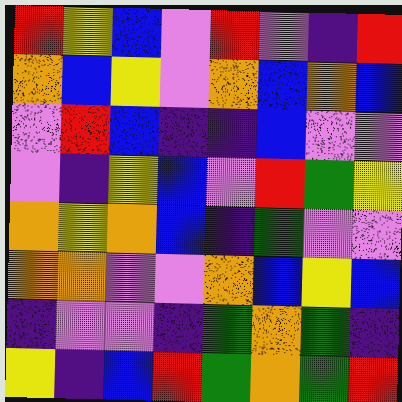[["red", "yellow", "blue", "violet", "red", "violet", "indigo", "red"], ["orange", "blue", "yellow", "violet", "orange", "blue", "orange", "blue"], ["violet", "red", "blue", "indigo", "indigo", "blue", "violet", "violet"], ["violet", "indigo", "yellow", "blue", "violet", "red", "green", "yellow"], ["orange", "yellow", "orange", "blue", "indigo", "green", "violet", "violet"], ["orange", "orange", "violet", "violet", "orange", "blue", "yellow", "blue"], ["indigo", "violet", "violet", "indigo", "green", "orange", "green", "indigo"], ["yellow", "indigo", "blue", "red", "green", "orange", "green", "red"]]